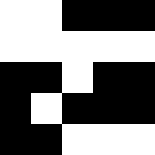[["white", "white", "black", "black", "black"], ["white", "white", "white", "white", "white"], ["black", "black", "white", "black", "black"], ["black", "white", "black", "black", "black"], ["black", "black", "white", "white", "white"]]